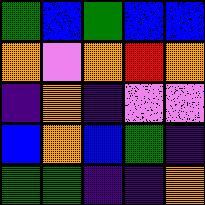[["green", "blue", "green", "blue", "blue"], ["orange", "violet", "orange", "red", "orange"], ["indigo", "orange", "indigo", "violet", "violet"], ["blue", "orange", "blue", "green", "indigo"], ["green", "green", "indigo", "indigo", "orange"]]